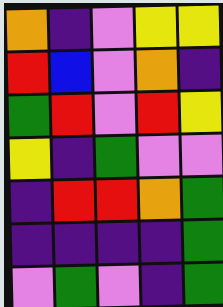[["orange", "indigo", "violet", "yellow", "yellow"], ["red", "blue", "violet", "orange", "indigo"], ["green", "red", "violet", "red", "yellow"], ["yellow", "indigo", "green", "violet", "violet"], ["indigo", "red", "red", "orange", "green"], ["indigo", "indigo", "indigo", "indigo", "green"], ["violet", "green", "violet", "indigo", "green"]]